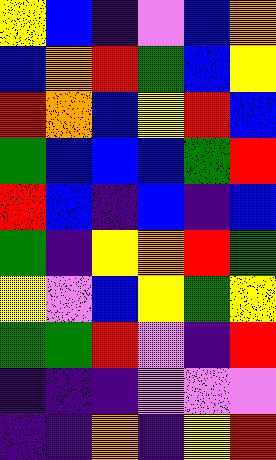[["yellow", "blue", "indigo", "violet", "blue", "orange"], ["blue", "orange", "red", "green", "blue", "yellow"], ["red", "orange", "blue", "yellow", "red", "blue"], ["green", "blue", "blue", "blue", "green", "red"], ["red", "blue", "indigo", "blue", "indigo", "blue"], ["green", "indigo", "yellow", "orange", "red", "green"], ["yellow", "violet", "blue", "yellow", "green", "yellow"], ["green", "green", "red", "violet", "indigo", "red"], ["indigo", "indigo", "indigo", "violet", "violet", "violet"], ["indigo", "indigo", "orange", "indigo", "yellow", "red"]]